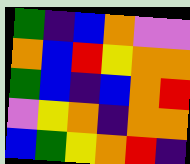[["green", "indigo", "blue", "orange", "violet", "violet"], ["orange", "blue", "red", "yellow", "orange", "orange"], ["green", "blue", "indigo", "blue", "orange", "red"], ["violet", "yellow", "orange", "indigo", "orange", "orange"], ["blue", "green", "yellow", "orange", "red", "indigo"]]